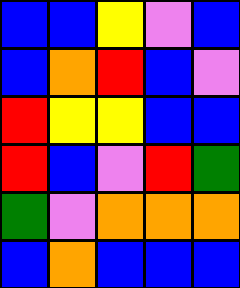[["blue", "blue", "yellow", "violet", "blue"], ["blue", "orange", "red", "blue", "violet"], ["red", "yellow", "yellow", "blue", "blue"], ["red", "blue", "violet", "red", "green"], ["green", "violet", "orange", "orange", "orange"], ["blue", "orange", "blue", "blue", "blue"]]